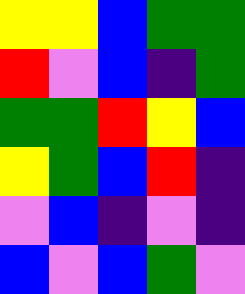[["yellow", "yellow", "blue", "green", "green"], ["red", "violet", "blue", "indigo", "green"], ["green", "green", "red", "yellow", "blue"], ["yellow", "green", "blue", "red", "indigo"], ["violet", "blue", "indigo", "violet", "indigo"], ["blue", "violet", "blue", "green", "violet"]]